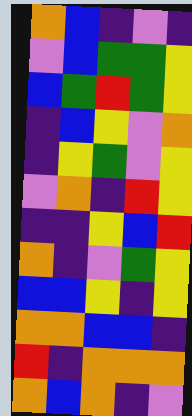[["orange", "blue", "indigo", "violet", "indigo"], ["violet", "blue", "green", "green", "yellow"], ["blue", "green", "red", "green", "yellow"], ["indigo", "blue", "yellow", "violet", "orange"], ["indigo", "yellow", "green", "violet", "yellow"], ["violet", "orange", "indigo", "red", "yellow"], ["indigo", "indigo", "yellow", "blue", "red"], ["orange", "indigo", "violet", "green", "yellow"], ["blue", "blue", "yellow", "indigo", "yellow"], ["orange", "orange", "blue", "blue", "indigo"], ["red", "indigo", "orange", "orange", "orange"], ["orange", "blue", "orange", "indigo", "violet"]]